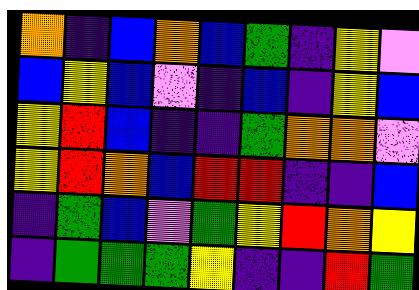[["orange", "indigo", "blue", "orange", "blue", "green", "indigo", "yellow", "violet"], ["blue", "yellow", "blue", "violet", "indigo", "blue", "indigo", "yellow", "blue"], ["yellow", "red", "blue", "indigo", "indigo", "green", "orange", "orange", "violet"], ["yellow", "red", "orange", "blue", "red", "red", "indigo", "indigo", "blue"], ["indigo", "green", "blue", "violet", "green", "yellow", "red", "orange", "yellow"], ["indigo", "green", "green", "green", "yellow", "indigo", "indigo", "red", "green"]]